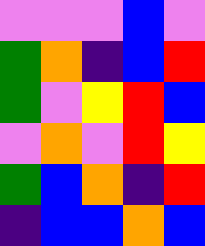[["violet", "violet", "violet", "blue", "violet"], ["green", "orange", "indigo", "blue", "red"], ["green", "violet", "yellow", "red", "blue"], ["violet", "orange", "violet", "red", "yellow"], ["green", "blue", "orange", "indigo", "red"], ["indigo", "blue", "blue", "orange", "blue"]]